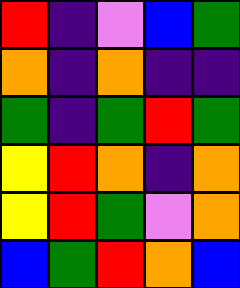[["red", "indigo", "violet", "blue", "green"], ["orange", "indigo", "orange", "indigo", "indigo"], ["green", "indigo", "green", "red", "green"], ["yellow", "red", "orange", "indigo", "orange"], ["yellow", "red", "green", "violet", "orange"], ["blue", "green", "red", "orange", "blue"]]